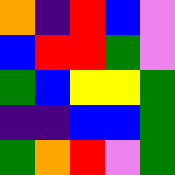[["orange", "indigo", "red", "blue", "violet"], ["blue", "red", "red", "green", "violet"], ["green", "blue", "yellow", "yellow", "green"], ["indigo", "indigo", "blue", "blue", "green"], ["green", "orange", "red", "violet", "green"]]